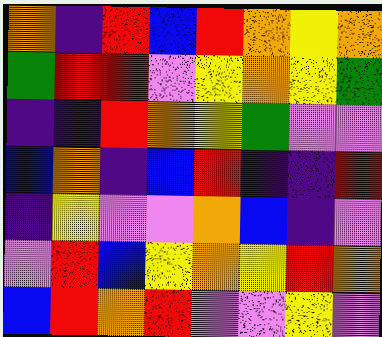[["orange", "indigo", "red", "blue", "red", "orange", "yellow", "orange"], ["green", "red", "red", "violet", "yellow", "orange", "yellow", "green"], ["indigo", "indigo", "red", "orange", "yellow", "green", "violet", "violet"], ["blue", "orange", "indigo", "blue", "red", "indigo", "indigo", "red"], ["indigo", "yellow", "violet", "violet", "orange", "blue", "indigo", "violet"], ["violet", "red", "blue", "yellow", "orange", "yellow", "red", "orange"], ["blue", "red", "orange", "red", "violet", "violet", "yellow", "violet"]]